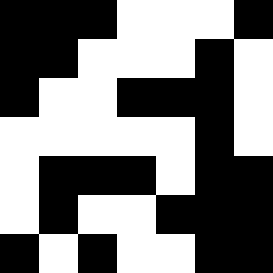[["black", "black", "black", "white", "white", "white", "black"], ["black", "black", "white", "white", "white", "black", "white"], ["black", "white", "white", "black", "black", "black", "white"], ["white", "white", "white", "white", "white", "black", "white"], ["white", "black", "black", "black", "white", "black", "black"], ["white", "black", "white", "white", "black", "black", "black"], ["black", "white", "black", "white", "white", "black", "black"]]